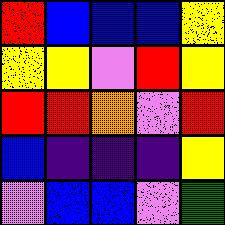[["red", "blue", "blue", "blue", "yellow"], ["yellow", "yellow", "violet", "red", "yellow"], ["red", "red", "orange", "violet", "red"], ["blue", "indigo", "indigo", "indigo", "yellow"], ["violet", "blue", "blue", "violet", "green"]]